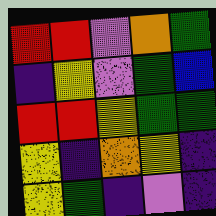[["red", "red", "violet", "orange", "green"], ["indigo", "yellow", "violet", "green", "blue"], ["red", "red", "yellow", "green", "green"], ["yellow", "indigo", "orange", "yellow", "indigo"], ["yellow", "green", "indigo", "violet", "indigo"]]